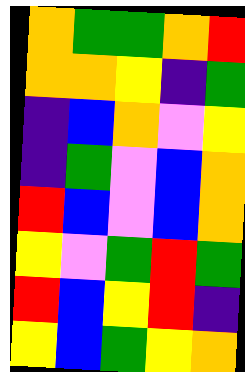[["orange", "green", "green", "orange", "red"], ["orange", "orange", "yellow", "indigo", "green"], ["indigo", "blue", "orange", "violet", "yellow"], ["indigo", "green", "violet", "blue", "orange"], ["red", "blue", "violet", "blue", "orange"], ["yellow", "violet", "green", "red", "green"], ["red", "blue", "yellow", "red", "indigo"], ["yellow", "blue", "green", "yellow", "orange"]]